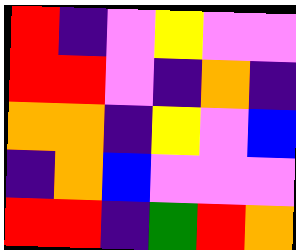[["red", "indigo", "violet", "yellow", "violet", "violet"], ["red", "red", "violet", "indigo", "orange", "indigo"], ["orange", "orange", "indigo", "yellow", "violet", "blue"], ["indigo", "orange", "blue", "violet", "violet", "violet"], ["red", "red", "indigo", "green", "red", "orange"]]